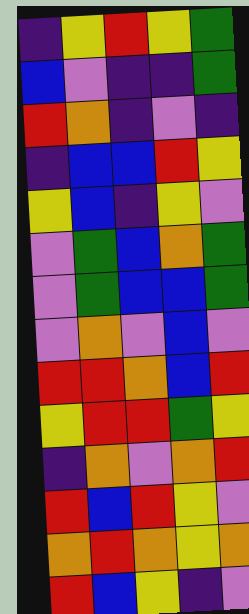[["indigo", "yellow", "red", "yellow", "green"], ["blue", "violet", "indigo", "indigo", "green"], ["red", "orange", "indigo", "violet", "indigo"], ["indigo", "blue", "blue", "red", "yellow"], ["yellow", "blue", "indigo", "yellow", "violet"], ["violet", "green", "blue", "orange", "green"], ["violet", "green", "blue", "blue", "green"], ["violet", "orange", "violet", "blue", "violet"], ["red", "red", "orange", "blue", "red"], ["yellow", "red", "red", "green", "yellow"], ["indigo", "orange", "violet", "orange", "red"], ["red", "blue", "red", "yellow", "violet"], ["orange", "red", "orange", "yellow", "orange"], ["red", "blue", "yellow", "indigo", "violet"]]